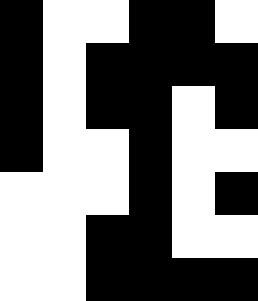[["black", "white", "white", "black", "black", "white"], ["black", "white", "black", "black", "black", "black"], ["black", "white", "black", "black", "white", "black"], ["black", "white", "white", "black", "white", "white"], ["white", "white", "white", "black", "white", "black"], ["white", "white", "black", "black", "white", "white"], ["white", "white", "black", "black", "black", "black"]]